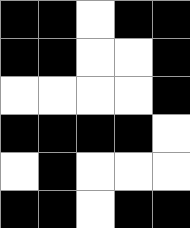[["black", "black", "white", "black", "black"], ["black", "black", "white", "white", "black"], ["white", "white", "white", "white", "black"], ["black", "black", "black", "black", "white"], ["white", "black", "white", "white", "white"], ["black", "black", "white", "black", "black"]]